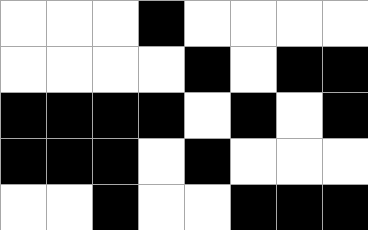[["white", "white", "white", "black", "white", "white", "white", "white"], ["white", "white", "white", "white", "black", "white", "black", "black"], ["black", "black", "black", "black", "white", "black", "white", "black"], ["black", "black", "black", "white", "black", "white", "white", "white"], ["white", "white", "black", "white", "white", "black", "black", "black"]]